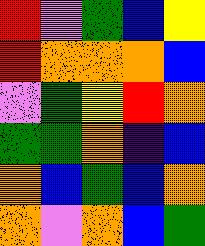[["red", "violet", "green", "blue", "yellow"], ["red", "orange", "orange", "orange", "blue"], ["violet", "green", "yellow", "red", "orange"], ["green", "green", "orange", "indigo", "blue"], ["orange", "blue", "green", "blue", "orange"], ["orange", "violet", "orange", "blue", "green"]]